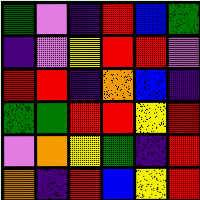[["green", "violet", "indigo", "red", "blue", "green"], ["indigo", "violet", "yellow", "red", "red", "violet"], ["red", "red", "indigo", "orange", "blue", "indigo"], ["green", "green", "red", "red", "yellow", "red"], ["violet", "orange", "yellow", "green", "indigo", "red"], ["orange", "indigo", "red", "blue", "yellow", "red"]]